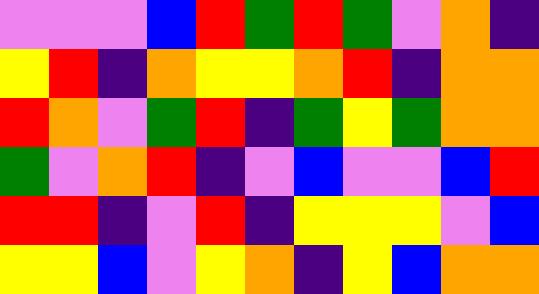[["violet", "violet", "violet", "blue", "red", "green", "red", "green", "violet", "orange", "indigo"], ["yellow", "red", "indigo", "orange", "yellow", "yellow", "orange", "red", "indigo", "orange", "orange"], ["red", "orange", "violet", "green", "red", "indigo", "green", "yellow", "green", "orange", "orange"], ["green", "violet", "orange", "red", "indigo", "violet", "blue", "violet", "violet", "blue", "red"], ["red", "red", "indigo", "violet", "red", "indigo", "yellow", "yellow", "yellow", "violet", "blue"], ["yellow", "yellow", "blue", "violet", "yellow", "orange", "indigo", "yellow", "blue", "orange", "orange"]]